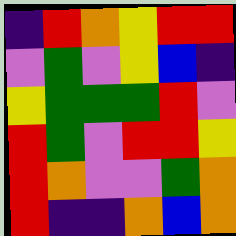[["indigo", "red", "orange", "yellow", "red", "red"], ["violet", "green", "violet", "yellow", "blue", "indigo"], ["yellow", "green", "green", "green", "red", "violet"], ["red", "green", "violet", "red", "red", "yellow"], ["red", "orange", "violet", "violet", "green", "orange"], ["red", "indigo", "indigo", "orange", "blue", "orange"]]